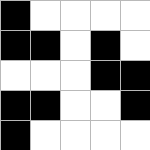[["black", "white", "white", "white", "white"], ["black", "black", "white", "black", "white"], ["white", "white", "white", "black", "black"], ["black", "black", "white", "white", "black"], ["black", "white", "white", "white", "white"]]